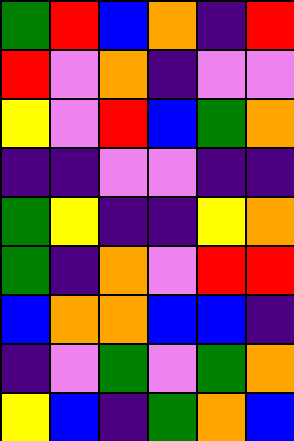[["green", "red", "blue", "orange", "indigo", "red"], ["red", "violet", "orange", "indigo", "violet", "violet"], ["yellow", "violet", "red", "blue", "green", "orange"], ["indigo", "indigo", "violet", "violet", "indigo", "indigo"], ["green", "yellow", "indigo", "indigo", "yellow", "orange"], ["green", "indigo", "orange", "violet", "red", "red"], ["blue", "orange", "orange", "blue", "blue", "indigo"], ["indigo", "violet", "green", "violet", "green", "orange"], ["yellow", "blue", "indigo", "green", "orange", "blue"]]